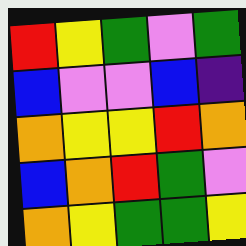[["red", "yellow", "green", "violet", "green"], ["blue", "violet", "violet", "blue", "indigo"], ["orange", "yellow", "yellow", "red", "orange"], ["blue", "orange", "red", "green", "violet"], ["orange", "yellow", "green", "green", "yellow"]]